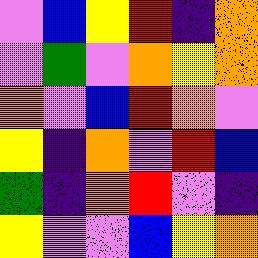[["violet", "blue", "yellow", "red", "indigo", "orange"], ["violet", "green", "violet", "orange", "yellow", "orange"], ["orange", "violet", "blue", "red", "orange", "violet"], ["yellow", "indigo", "orange", "violet", "red", "blue"], ["green", "indigo", "orange", "red", "violet", "indigo"], ["yellow", "violet", "violet", "blue", "yellow", "orange"]]